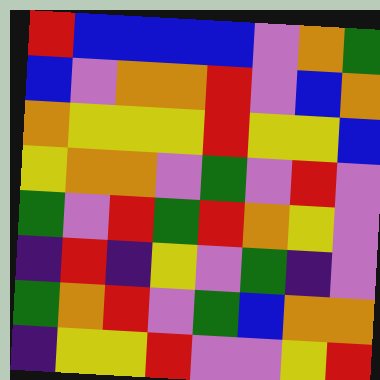[["red", "blue", "blue", "blue", "blue", "violet", "orange", "green"], ["blue", "violet", "orange", "orange", "red", "violet", "blue", "orange"], ["orange", "yellow", "yellow", "yellow", "red", "yellow", "yellow", "blue"], ["yellow", "orange", "orange", "violet", "green", "violet", "red", "violet"], ["green", "violet", "red", "green", "red", "orange", "yellow", "violet"], ["indigo", "red", "indigo", "yellow", "violet", "green", "indigo", "violet"], ["green", "orange", "red", "violet", "green", "blue", "orange", "orange"], ["indigo", "yellow", "yellow", "red", "violet", "violet", "yellow", "red"]]